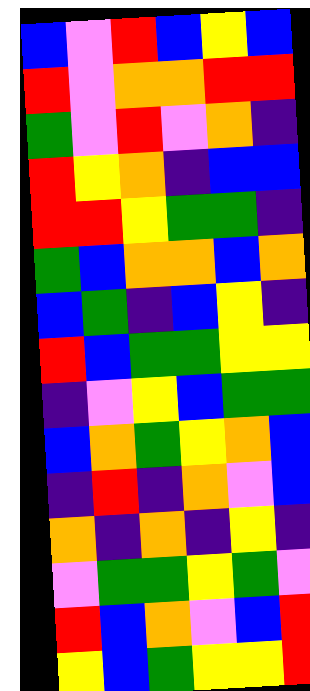[["blue", "violet", "red", "blue", "yellow", "blue"], ["red", "violet", "orange", "orange", "red", "red"], ["green", "violet", "red", "violet", "orange", "indigo"], ["red", "yellow", "orange", "indigo", "blue", "blue"], ["red", "red", "yellow", "green", "green", "indigo"], ["green", "blue", "orange", "orange", "blue", "orange"], ["blue", "green", "indigo", "blue", "yellow", "indigo"], ["red", "blue", "green", "green", "yellow", "yellow"], ["indigo", "violet", "yellow", "blue", "green", "green"], ["blue", "orange", "green", "yellow", "orange", "blue"], ["indigo", "red", "indigo", "orange", "violet", "blue"], ["orange", "indigo", "orange", "indigo", "yellow", "indigo"], ["violet", "green", "green", "yellow", "green", "violet"], ["red", "blue", "orange", "violet", "blue", "red"], ["yellow", "blue", "green", "yellow", "yellow", "red"]]